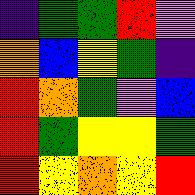[["indigo", "green", "green", "red", "violet"], ["orange", "blue", "yellow", "green", "indigo"], ["red", "orange", "green", "violet", "blue"], ["red", "green", "yellow", "yellow", "green"], ["red", "yellow", "orange", "yellow", "red"]]